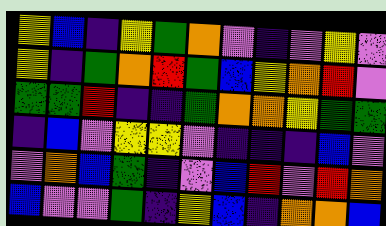[["yellow", "blue", "indigo", "yellow", "green", "orange", "violet", "indigo", "violet", "yellow", "violet"], ["yellow", "indigo", "green", "orange", "red", "green", "blue", "yellow", "orange", "red", "violet"], ["green", "green", "red", "indigo", "indigo", "green", "orange", "orange", "yellow", "green", "green"], ["indigo", "blue", "violet", "yellow", "yellow", "violet", "indigo", "indigo", "indigo", "blue", "violet"], ["violet", "orange", "blue", "green", "indigo", "violet", "blue", "red", "violet", "red", "orange"], ["blue", "violet", "violet", "green", "indigo", "yellow", "blue", "indigo", "orange", "orange", "blue"]]